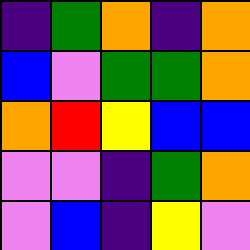[["indigo", "green", "orange", "indigo", "orange"], ["blue", "violet", "green", "green", "orange"], ["orange", "red", "yellow", "blue", "blue"], ["violet", "violet", "indigo", "green", "orange"], ["violet", "blue", "indigo", "yellow", "violet"]]